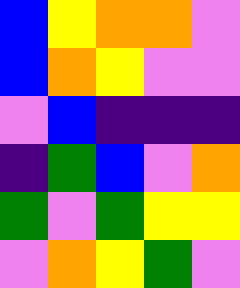[["blue", "yellow", "orange", "orange", "violet"], ["blue", "orange", "yellow", "violet", "violet"], ["violet", "blue", "indigo", "indigo", "indigo"], ["indigo", "green", "blue", "violet", "orange"], ["green", "violet", "green", "yellow", "yellow"], ["violet", "orange", "yellow", "green", "violet"]]